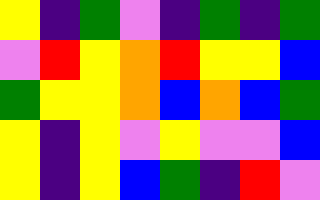[["yellow", "indigo", "green", "violet", "indigo", "green", "indigo", "green"], ["violet", "red", "yellow", "orange", "red", "yellow", "yellow", "blue"], ["green", "yellow", "yellow", "orange", "blue", "orange", "blue", "green"], ["yellow", "indigo", "yellow", "violet", "yellow", "violet", "violet", "blue"], ["yellow", "indigo", "yellow", "blue", "green", "indigo", "red", "violet"]]